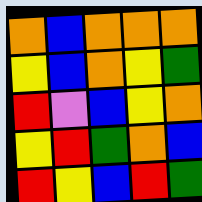[["orange", "blue", "orange", "orange", "orange"], ["yellow", "blue", "orange", "yellow", "green"], ["red", "violet", "blue", "yellow", "orange"], ["yellow", "red", "green", "orange", "blue"], ["red", "yellow", "blue", "red", "green"]]